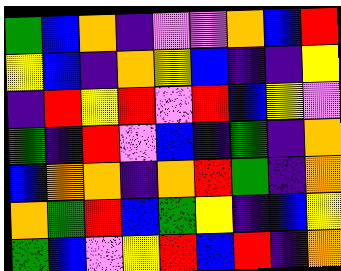[["green", "blue", "orange", "indigo", "violet", "violet", "orange", "blue", "red"], ["yellow", "blue", "indigo", "orange", "yellow", "blue", "indigo", "indigo", "yellow"], ["indigo", "red", "yellow", "red", "violet", "red", "blue", "yellow", "violet"], ["green", "indigo", "red", "violet", "blue", "indigo", "green", "indigo", "orange"], ["blue", "orange", "orange", "indigo", "orange", "red", "green", "indigo", "orange"], ["orange", "green", "red", "blue", "green", "yellow", "indigo", "blue", "yellow"], ["green", "blue", "violet", "yellow", "red", "blue", "red", "indigo", "orange"]]